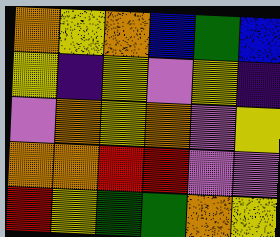[["orange", "yellow", "orange", "blue", "green", "blue"], ["yellow", "indigo", "yellow", "violet", "yellow", "indigo"], ["violet", "orange", "yellow", "orange", "violet", "yellow"], ["orange", "orange", "red", "red", "violet", "violet"], ["red", "yellow", "green", "green", "orange", "yellow"]]